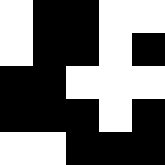[["white", "black", "black", "white", "white"], ["white", "black", "black", "white", "black"], ["black", "black", "white", "white", "white"], ["black", "black", "black", "white", "black"], ["white", "white", "black", "black", "black"]]